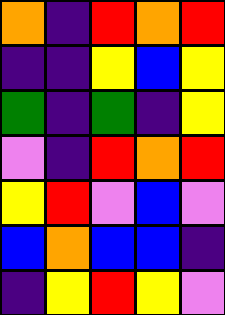[["orange", "indigo", "red", "orange", "red"], ["indigo", "indigo", "yellow", "blue", "yellow"], ["green", "indigo", "green", "indigo", "yellow"], ["violet", "indigo", "red", "orange", "red"], ["yellow", "red", "violet", "blue", "violet"], ["blue", "orange", "blue", "blue", "indigo"], ["indigo", "yellow", "red", "yellow", "violet"]]